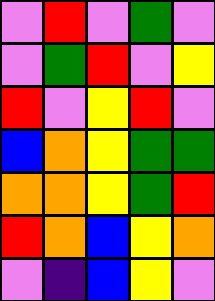[["violet", "red", "violet", "green", "violet"], ["violet", "green", "red", "violet", "yellow"], ["red", "violet", "yellow", "red", "violet"], ["blue", "orange", "yellow", "green", "green"], ["orange", "orange", "yellow", "green", "red"], ["red", "orange", "blue", "yellow", "orange"], ["violet", "indigo", "blue", "yellow", "violet"]]